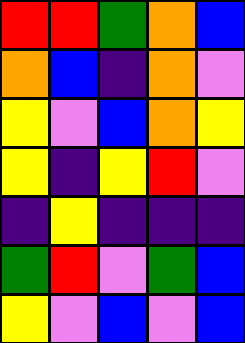[["red", "red", "green", "orange", "blue"], ["orange", "blue", "indigo", "orange", "violet"], ["yellow", "violet", "blue", "orange", "yellow"], ["yellow", "indigo", "yellow", "red", "violet"], ["indigo", "yellow", "indigo", "indigo", "indigo"], ["green", "red", "violet", "green", "blue"], ["yellow", "violet", "blue", "violet", "blue"]]